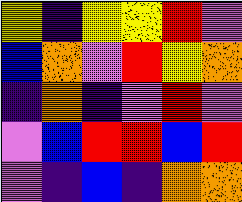[["yellow", "indigo", "yellow", "yellow", "red", "violet"], ["blue", "orange", "violet", "red", "yellow", "orange"], ["indigo", "orange", "indigo", "violet", "red", "violet"], ["violet", "blue", "red", "red", "blue", "red"], ["violet", "indigo", "blue", "indigo", "orange", "orange"]]